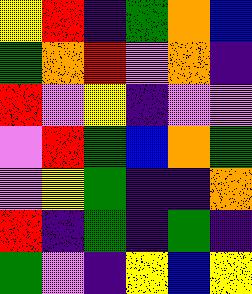[["yellow", "red", "indigo", "green", "orange", "blue"], ["green", "orange", "red", "violet", "orange", "indigo"], ["red", "violet", "yellow", "indigo", "violet", "violet"], ["violet", "red", "green", "blue", "orange", "green"], ["violet", "yellow", "green", "indigo", "indigo", "orange"], ["red", "indigo", "green", "indigo", "green", "indigo"], ["green", "violet", "indigo", "yellow", "blue", "yellow"]]